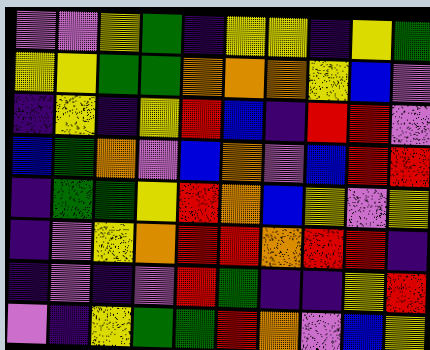[["violet", "violet", "yellow", "green", "indigo", "yellow", "yellow", "indigo", "yellow", "green"], ["yellow", "yellow", "green", "green", "orange", "orange", "orange", "yellow", "blue", "violet"], ["indigo", "yellow", "indigo", "yellow", "red", "blue", "indigo", "red", "red", "violet"], ["blue", "green", "orange", "violet", "blue", "orange", "violet", "blue", "red", "red"], ["indigo", "green", "green", "yellow", "red", "orange", "blue", "yellow", "violet", "yellow"], ["indigo", "violet", "yellow", "orange", "red", "red", "orange", "red", "red", "indigo"], ["indigo", "violet", "indigo", "violet", "red", "green", "indigo", "indigo", "yellow", "red"], ["violet", "indigo", "yellow", "green", "green", "red", "orange", "violet", "blue", "yellow"]]